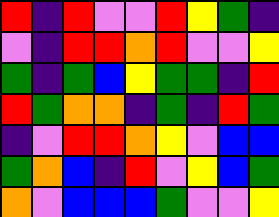[["red", "indigo", "red", "violet", "violet", "red", "yellow", "green", "indigo"], ["violet", "indigo", "red", "red", "orange", "red", "violet", "violet", "yellow"], ["green", "indigo", "green", "blue", "yellow", "green", "green", "indigo", "red"], ["red", "green", "orange", "orange", "indigo", "green", "indigo", "red", "green"], ["indigo", "violet", "red", "red", "orange", "yellow", "violet", "blue", "blue"], ["green", "orange", "blue", "indigo", "red", "violet", "yellow", "blue", "green"], ["orange", "violet", "blue", "blue", "blue", "green", "violet", "violet", "yellow"]]